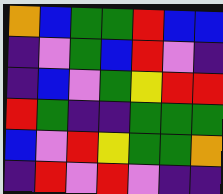[["orange", "blue", "green", "green", "red", "blue", "blue"], ["indigo", "violet", "green", "blue", "red", "violet", "indigo"], ["indigo", "blue", "violet", "green", "yellow", "red", "red"], ["red", "green", "indigo", "indigo", "green", "green", "green"], ["blue", "violet", "red", "yellow", "green", "green", "orange"], ["indigo", "red", "violet", "red", "violet", "indigo", "indigo"]]